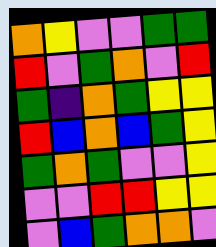[["orange", "yellow", "violet", "violet", "green", "green"], ["red", "violet", "green", "orange", "violet", "red"], ["green", "indigo", "orange", "green", "yellow", "yellow"], ["red", "blue", "orange", "blue", "green", "yellow"], ["green", "orange", "green", "violet", "violet", "yellow"], ["violet", "violet", "red", "red", "yellow", "yellow"], ["violet", "blue", "green", "orange", "orange", "violet"]]